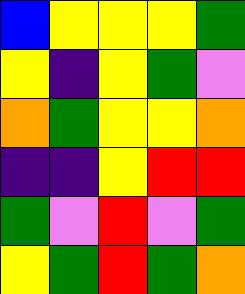[["blue", "yellow", "yellow", "yellow", "green"], ["yellow", "indigo", "yellow", "green", "violet"], ["orange", "green", "yellow", "yellow", "orange"], ["indigo", "indigo", "yellow", "red", "red"], ["green", "violet", "red", "violet", "green"], ["yellow", "green", "red", "green", "orange"]]